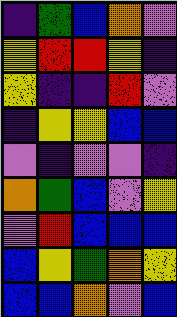[["indigo", "green", "blue", "orange", "violet"], ["yellow", "red", "red", "yellow", "indigo"], ["yellow", "indigo", "indigo", "red", "violet"], ["indigo", "yellow", "yellow", "blue", "blue"], ["violet", "indigo", "violet", "violet", "indigo"], ["orange", "green", "blue", "violet", "yellow"], ["violet", "red", "blue", "blue", "blue"], ["blue", "yellow", "green", "orange", "yellow"], ["blue", "blue", "orange", "violet", "blue"]]